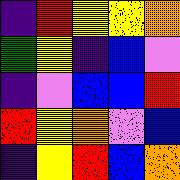[["indigo", "red", "yellow", "yellow", "orange"], ["green", "yellow", "indigo", "blue", "violet"], ["indigo", "violet", "blue", "blue", "red"], ["red", "yellow", "orange", "violet", "blue"], ["indigo", "yellow", "red", "blue", "orange"]]